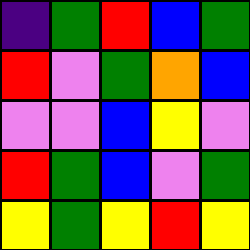[["indigo", "green", "red", "blue", "green"], ["red", "violet", "green", "orange", "blue"], ["violet", "violet", "blue", "yellow", "violet"], ["red", "green", "blue", "violet", "green"], ["yellow", "green", "yellow", "red", "yellow"]]